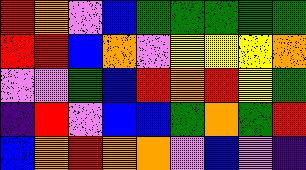[["red", "orange", "violet", "blue", "green", "green", "green", "green", "green"], ["red", "red", "blue", "orange", "violet", "yellow", "yellow", "yellow", "orange"], ["violet", "violet", "green", "blue", "red", "orange", "red", "yellow", "green"], ["indigo", "red", "violet", "blue", "blue", "green", "orange", "green", "red"], ["blue", "orange", "red", "orange", "orange", "violet", "blue", "violet", "indigo"]]